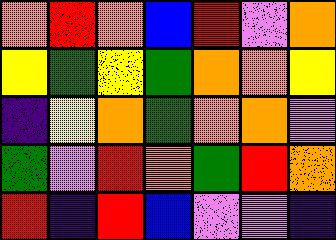[["orange", "red", "orange", "blue", "red", "violet", "orange"], ["yellow", "green", "yellow", "green", "orange", "orange", "yellow"], ["indigo", "yellow", "orange", "green", "orange", "orange", "violet"], ["green", "violet", "red", "orange", "green", "red", "orange"], ["red", "indigo", "red", "blue", "violet", "violet", "indigo"]]